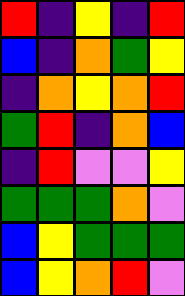[["red", "indigo", "yellow", "indigo", "red"], ["blue", "indigo", "orange", "green", "yellow"], ["indigo", "orange", "yellow", "orange", "red"], ["green", "red", "indigo", "orange", "blue"], ["indigo", "red", "violet", "violet", "yellow"], ["green", "green", "green", "orange", "violet"], ["blue", "yellow", "green", "green", "green"], ["blue", "yellow", "orange", "red", "violet"]]